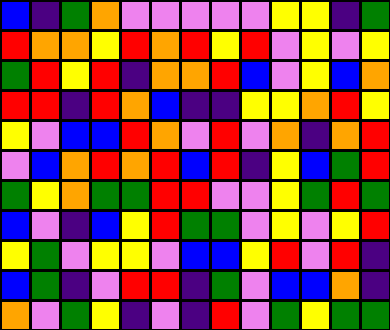[["blue", "indigo", "green", "orange", "violet", "violet", "violet", "violet", "violet", "yellow", "yellow", "indigo", "green"], ["red", "orange", "orange", "yellow", "red", "orange", "red", "yellow", "red", "violet", "yellow", "violet", "yellow"], ["green", "red", "yellow", "red", "indigo", "orange", "orange", "red", "blue", "violet", "yellow", "blue", "orange"], ["red", "red", "indigo", "red", "orange", "blue", "indigo", "indigo", "yellow", "yellow", "orange", "red", "yellow"], ["yellow", "violet", "blue", "blue", "red", "orange", "violet", "red", "violet", "orange", "indigo", "orange", "red"], ["violet", "blue", "orange", "red", "orange", "red", "blue", "red", "indigo", "yellow", "blue", "green", "red"], ["green", "yellow", "orange", "green", "green", "red", "red", "violet", "violet", "yellow", "green", "red", "green"], ["blue", "violet", "indigo", "blue", "yellow", "red", "green", "green", "violet", "yellow", "violet", "yellow", "red"], ["yellow", "green", "violet", "yellow", "yellow", "violet", "blue", "blue", "yellow", "red", "violet", "red", "indigo"], ["blue", "green", "indigo", "violet", "red", "red", "indigo", "green", "violet", "blue", "blue", "orange", "indigo"], ["orange", "violet", "green", "yellow", "indigo", "violet", "indigo", "red", "violet", "green", "yellow", "green", "green"]]